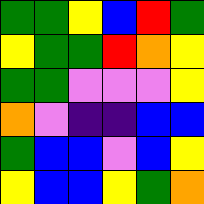[["green", "green", "yellow", "blue", "red", "green"], ["yellow", "green", "green", "red", "orange", "yellow"], ["green", "green", "violet", "violet", "violet", "yellow"], ["orange", "violet", "indigo", "indigo", "blue", "blue"], ["green", "blue", "blue", "violet", "blue", "yellow"], ["yellow", "blue", "blue", "yellow", "green", "orange"]]